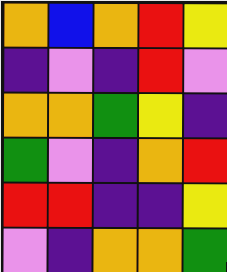[["orange", "blue", "orange", "red", "yellow"], ["indigo", "violet", "indigo", "red", "violet"], ["orange", "orange", "green", "yellow", "indigo"], ["green", "violet", "indigo", "orange", "red"], ["red", "red", "indigo", "indigo", "yellow"], ["violet", "indigo", "orange", "orange", "green"]]